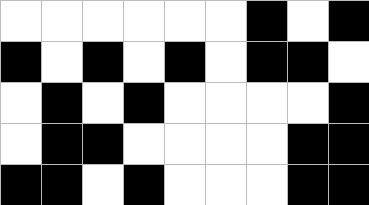[["white", "white", "white", "white", "white", "white", "black", "white", "black"], ["black", "white", "black", "white", "black", "white", "black", "black", "white"], ["white", "black", "white", "black", "white", "white", "white", "white", "black"], ["white", "black", "black", "white", "white", "white", "white", "black", "black"], ["black", "black", "white", "black", "white", "white", "white", "black", "black"]]